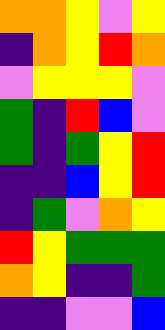[["orange", "orange", "yellow", "violet", "yellow"], ["indigo", "orange", "yellow", "red", "orange"], ["violet", "yellow", "yellow", "yellow", "violet"], ["green", "indigo", "red", "blue", "violet"], ["green", "indigo", "green", "yellow", "red"], ["indigo", "indigo", "blue", "yellow", "red"], ["indigo", "green", "violet", "orange", "yellow"], ["red", "yellow", "green", "green", "green"], ["orange", "yellow", "indigo", "indigo", "green"], ["indigo", "indigo", "violet", "violet", "blue"]]